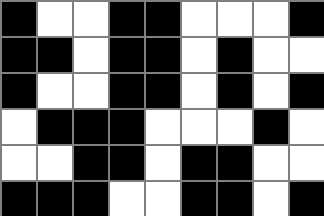[["black", "white", "white", "black", "black", "white", "white", "white", "black"], ["black", "black", "white", "black", "black", "white", "black", "white", "white"], ["black", "white", "white", "black", "black", "white", "black", "white", "black"], ["white", "black", "black", "black", "white", "white", "white", "black", "white"], ["white", "white", "black", "black", "white", "black", "black", "white", "white"], ["black", "black", "black", "white", "white", "black", "black", "white", "black"]]